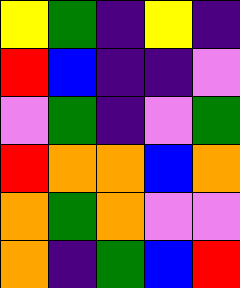[["yellow", "green", "indigo", "yellow", "indigo"], ["red", "blue", "indigo", "indigo", "violet"], ["violet", "green", "indigo", "violet", "green"], ["red", "orange", "orange", "blue", "orange"], ["orange", "green", "orange", "violet", "violet"], ["orange", "indigo", "green", "blue", "red"]]